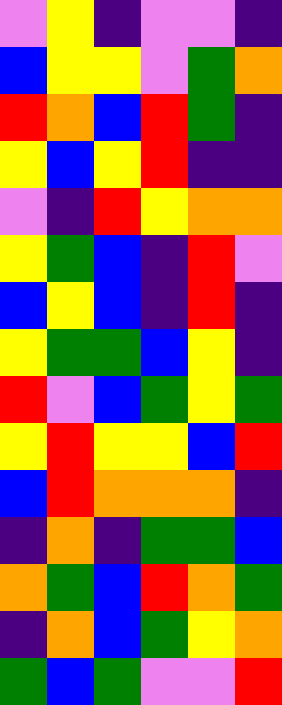[["violet", "yellow", "indigo", "violet", "violet", "indigo"], ["blue", "yellow", "yellow", "violet", "green", "orange"], ["red", "orange", "blue", "red", "green", "indigo"], ["yellow", "blue", "yellow", "red", "indigo", "indigo"], ["violet", "indigo", "red", "yellow", "orange", "orange"], ["yellow", "green", "blue", "indigo", "red", "violet"], ["blue", "yellow", "blue", "indigo", "red", "indigo"], ["yellow", "green", "green", "blue", "yellow", "indigo"], ["red", "violet", "blue", "green", "yellow", "green"], ["yellow", "red", "yellow", "yellow", "blue", "red"], ["blue", "red", "orange", "orange", "orange", "indigo"], ["indigo", "orange", "indigo", "green", "green", "blue"], ["orange", "green", "blue", "red", "orange", "green"], ["indigo", "orange", "blue", "green", "yellow", "orange"], ["green", "blue", "green", "violet", "violet", "red"]]